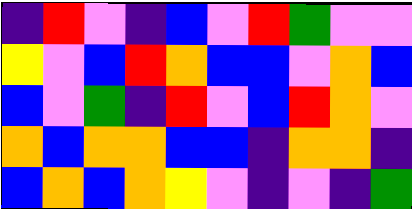[["indigo", "red", "violet", "indigo", "blue", "violet", "red", "green", "violet", "violet"], ["yellow", "violet", "blue", "red", "orange", "blue", "blue", "violet", "orange", "blue"], ["blue", "violet", "green", "indigo", "red", "violet", "blue", "red", "orange", "violet"], ["orange", "blue", "orange", "orange", "blue", "blue", "indigo", "orange", "orange", "indigo"], ["blue", "orange", "blue", "orange", "yellow", "violet", "indigo", "violet", "indigo", "green"]]